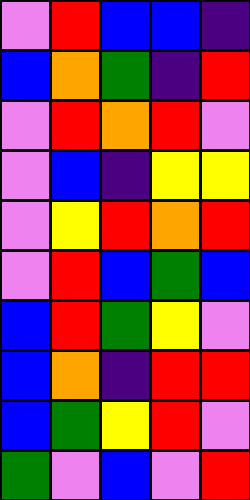[["violet", "red", "blue", "blue", "indigo"], ["blue", "orange", "green", "indigo", "red"], ["violet", "red", "orange", "red", "violet"], ["violet", "blue", "indigo", "yellow", "yellow"], ["violet", "yellow", "red", "orange", "red"], ["violet", "red", "blue", "green", "blue"], ["blue", "red", "green", "yellow", "violet"], ["blue", "orange", "indigo", "red", "red"], ["blue", "green", "yellow", "red", "violet"], ["green", "violet", "blue", "violet", "red"]]